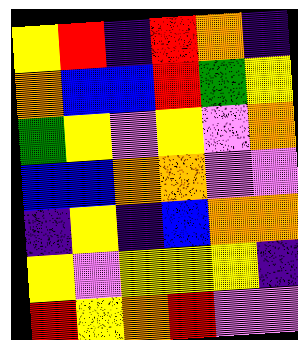[["yellow", "red", "indigo", "red", "orange", "indigo"], ["orange", "blue", "blue", "red", "green", "yellow"], ["green", "yellow", "violet", "yellow", "violet", "orange"], ["blue", "blue", "orange", "orange", "violet", "violet"], ["indigo", "yellow", "indigo", "blue", "orange", "orange"], ["yellow", "violet", "yellow", "yellow", "yellow", "indigo"], ["red", "yellow", "orange", "red", "violet", "violet"]]